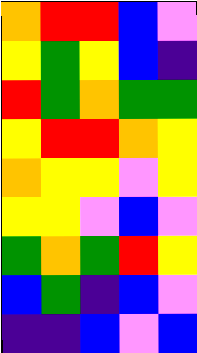[["orange", "red", "red", "blue", "violet"], ["yellow", "green", "yellow", "blue", "indigo"], ["red", "green", "orange", "green", "green"], ["yellow", "red", "red", "orange", "yellow"], ["orange", "yellow", "yellow", "violet", "yellow"], ["yellow", "yellow", "violet", "blue", "violet"], ["green", "orange", "green", "red", "yellow"], ["blue", "green", "indigo", "blue", "violet"], ["indigo", "indigo", "blue", "violet", "blue"]]